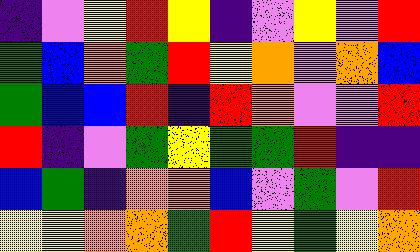[["indigo", "violet", "yellow", "red", "yellow", "indigo", "violet", "yellow", "violet", "red"], ["green", "blue", "orange", "green", "red", "yellow", "orange", "violet", "orange", "blue"], ["green", "blue", "blue", "red", "indigo", "red", "orange", "violet", "violet", "red"], ["red", "indigo", "violet", "green", "yellow", "green", "green", "red", "indigo", "indigo"], ["blue", "green", "indigo", "orange", "orange", "blue", "violet", "green", "violet", "red"], ["yellow", "yellow", "orange", "orange", "green", "red", "yellow", "green", "yellow", "orange"]]